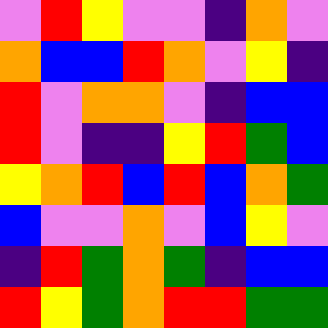[["violet", "red", "yellow", "violet", "violet", "indigo", "orange", "violet"], ["orange", "blue", "blue", "red", "orange", "violet", "yellow", "indigo"], ["red", "violet", "orange", "orange", "violet", "indigo", "blue", "blue"], ["red", "violet", "indigo", "indigo", "yellow", "red", "green", "blue"], ["yellow", "orange", "red", "blue", "red", "blue", "orange", "green"], ["blue", "violet", "violet", "orange", "violet", "blue", "yellow", "violet"], ["indigo", "red", "green", "orange", "green", "indigo", "blue", "blue"], ["red", "yellow", "green", "orange", "red", "red", "green", "green"]]